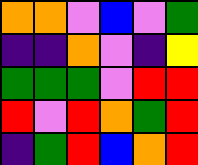[["orange", "orange", "violet", "blue", "violet", "green"], ["indigo", "indigo", "orange", "violet", "indigo", "yellow"], ["green", "green", "green", "violet", "red", "red"], ["red", "violet", "red", "orange", "green", "red"], ["indigo", "green", "red", "blue", "orange", "red"]]